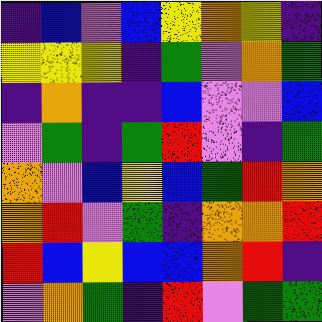[["indigo", "blue", "violet", "blue", "yellow", "orange", "yellow", "indigo"], ["yellow", "yellow", "yellow", "indigo", "green", "violet", "orange", "green"], ["indigo", "orange", "indigo", "indigo", "blue", "violet", "violet", "blue"], ["violet", "green", "indigo", "green", "red", "violet", "indigo", "green"], ["orange", "violet", "blue", "yellow", "blue", "green", "red", "orange"], ["orange", "red", "violet", "green", "indigo", "orange", "orange", "red"], ["red", "blue", "yellow", "blue", "blue", "orange", "red", "indigo"], ["violet", "orange", "green", "indigo", "red", "violet", "green", "green"]]